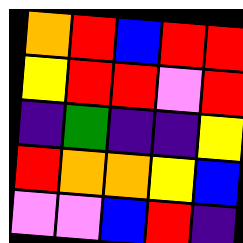[["orange", "red", "blue", "red", "red"], ["yellow", "red", "red", "violet", "red"], ["indigo", "green", "indigo", "indigo", "yellow"], ["red", "orange", "orange", "yellow", "blue"], ["violet", "violet", "blue", "red", "indigo"]]